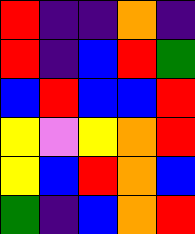[["red", "indigo", "indigo", "orange", "indigo"], ["red", "indigo", "blue", "red", "green"], ["blue", "red", "blue", "blue", "red"], ["yellow", "violet", "yellow", "orange", "red"], ["yellow", "blue", "red", "orange", "blue"], ["green", "indigo", "blue", "orange", "red"]]